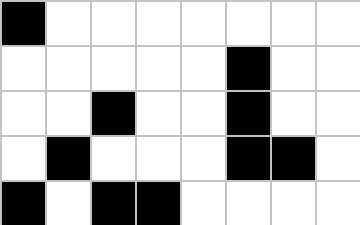[["black", "white", "white", "white", "white", "white", "white", "white"], ["white", "white", "white", "white", "white", "black", "white", "white"], ["white", "white", "black", "white", "white", "black", "white", "white"], ["white", "black", "white", "white", "white", "black", "black", "white"], ["black", "white", "black", "black", "white", "white", "white", "white"]]